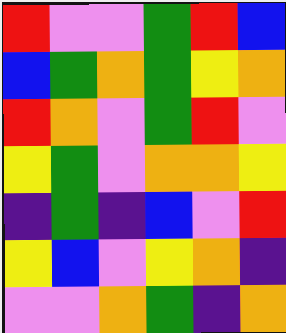[["red", "violet", "violet", "green", "red", "blue"], ["blue", "green", "orange", "green", "yellow", "orange"], ["red", "orange", "violet", "green", "red", "violet"], ["yellow", "green", "violet", "orange", "orange", "yellow"], ["indigo", "green", "indigo", "blue", "violet", "red"], ["yellow", "blue", "violet", "yellow", "orange", "indigo"], ["violet", "violet", "orange", "green", "indigo", "orange"]]